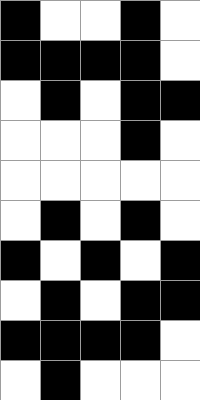[["black", "white", "white", "black", "white"], ["black", "black", "black", "black", "white"], ["white", "black", "white", "black", "black"], ["white", "white", "white", "black", "white"], ["white", "white", "white", "white", "white"], ["white", "black", "white", "black", "white"], ["black", "white", "black", "white", "black"], ["white", "black", "white", "black", "black"], ["black", "black", "black", "black", "white"], ["white", "black", "white", "white", "white"]]